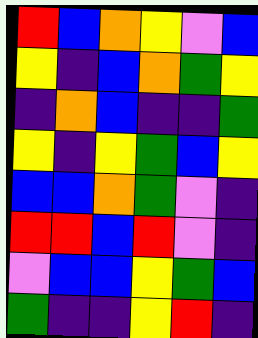[["red", "blue", "orange", "yellow", "violet", "blue"], ["yellow", "indigo", "blue", "orange", "green", "yellow"], ["indigo", "orange", "blue", "indigo", "indigo", "green"], ["yellow", "indigo", "yellow", "green", "blue", "yellow"], ["blue", "blue", "orange", "green", "violet", "indigo"], ["red", "red", "blue", "red", "violet", "indigo"], ["violet", "blue", "blue", "yellow", "green", "blue"], ["green", "indigo", "indigo", "yellow", "red", "indigo"]]